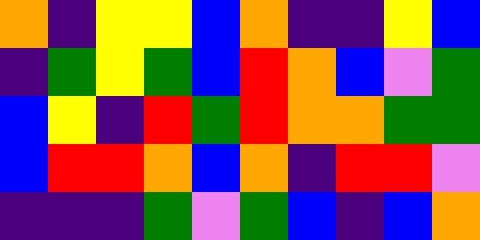[["orange", "indigo", "yellow", "yellow", "blue", "orange", "indigo", "indigo", "yellow", "blue"], ["indigo", "green", "yellow", "green", "blue", "red", "orange", "blue", "violet", "green"], ["blue", "yellow", "indigo", "red", "green", "red", "orange", "orange", "green", "green"], ["blue", "red", "red", "orange", "blue", "orange", "indigo", "red", "red", "violet"], ["indigo", "indigo", "indigo", "green", "violet", "green", "blue", "indigo", "blue", "orange"]]